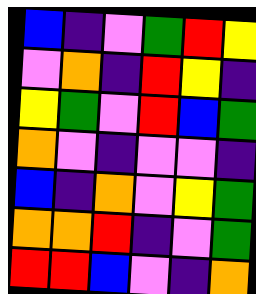[["blue", "indigo", "violet", "green", "red", "yellow"], ["violet", "orange", "indigo", "red", "yellow", "indigo"], ["yellow", "green", "violet", "red", "blue", "green"], ["orange", "violet", "indigo", "violet", "violet", "indigo"], ["blue", "indigo", "orange", "violet", "yellow", "green"], ["orange", "orange", "red", "indigo", "violet", "green"], ["red", "red", "blue", "violet", "indigo", "orange"]]